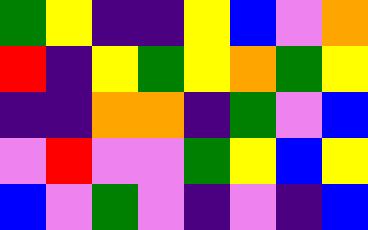[["green", "yellow", "indigo", "indigo", "yellow", "blue", "violet", "orange"], ["red", "indigo", "yellow", "green", "yellow", "orange", "green", "yellow"], ["indigo", "indigo", "orange", "orange", "indigo", "green", "violet", "blue"], ["violet", "red", "violet", "violet", "green", "yellow", "blue", "yellow"], ["blue", "violet", "green", "violet", "indigo", "violet", "indigo", "blue"]]